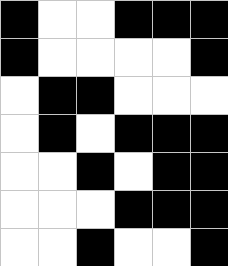[["black", "white", "white", "black", "black", "black"], ["black", "white", "white", "white", "white", "black"], ["white", "black", "black", "white", "white", "white"], ["white", "black", "white", "black", "black", "black"], ["white", "white", "black", "white", "black", "black"], ["white", "white", "white", "black", "black", "black"], ["white", "white", "black", "white", "white", "black"]]